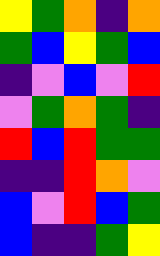[["yellow", "green", "orange", "indigo", "orange"], ["green", "blue", "yellow", "green", "blue"], ["indigo", "violet", "blue", "violet", "red"], ["violet", "green", "orange", "green", "indigo"], ["red", "blue", "red", "green", "green"], ["indigo", "indigo", "red", "orange", "violet"], ["blue", "violet", "red", "blue", "green"], ["blue", "indigo", "indigo", "green", "yellow"]]